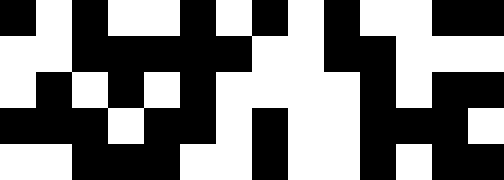[["black", "white", "black", "white", "white", "black", "white", "black", "white", "black", "white", "white", "black", "black"], ["white", "white", "black", "black", "black", "black", "black", "white", "white", "black", "black", "white", "white", "white"], ["white", "black", "white", "black", "white", "black", "white", "white", "white", "white", "black", "white", "black", "black"], ["black", "black", "black", "white", "black", "black", "white", "black", "white", "white", "black", "black", "black", "white"], ["white", "white", "black", "black", "black", "white", "white", "black", "white", "white", "black", "white", "black", "black"]]